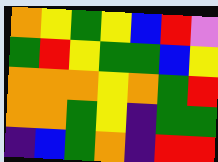[["orange", "yellow", "green", "yellow", "blue", "red", "violet"], ["green", "red", "yellow", "green", "green", "blue", "yellow"], ["orange", "orange", "orange", "yellow", "orange", "green", "red"], ["orange", "orange", "green", "yellow", "indigo", "green", "green"], ["indigo", "blue", "green", "orange", "indigo", "red", "red"]]